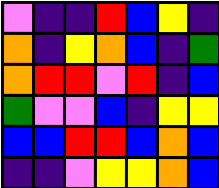[["violet", "indigo", "indigo", "red", "blue", "yellow", "indigo"], ["orange", "indigo", "yellow", "orange", "blue", "indigo", "green"], ["orange", "red", "red", "violet", "red", "indigo", "blue"], ["green", "violet", "violet", "blue", "indigo", "yellow", "yellow"], ["blue", "blue", "red", "red", "blue", "orange", "blue"], ["indigo", "indigo", "violet", "yellow", "yellow", "orange", "blue"]]